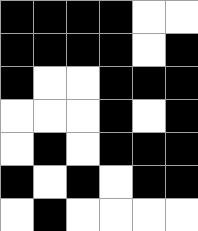[["black", "black", "black", "black", "white", "white"], ["black", "black", "black", "black", "white", "black"], ["black", "white", "white", "black", "black", "black"], ["white", "white", "white", "black", "white", "black"], ["white", "black", "white", "black", "black", "black"], ["black", "white", "black", "white", "black", "black"], ["white", "black", "white", "white", "white", "white"]]